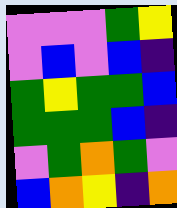[["violet", "violet", "violet", "green", "yellow"], ["violet", "blue", "violet", "blue", "indigo"], ["green", "yellow", "green", "green", "blue"], ["green", "green", "green", "blue", "indigo"], ["violet", "green", "orange", "green", "violet"], ["blue", "orange", "yellow", "indigo", "orange"]]